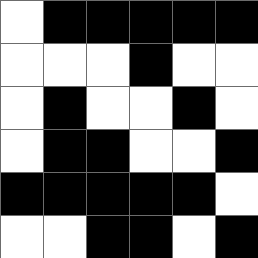[["white", "black", "black", "black", "black", "black"], ["white", "white", "white", "black", "white", "white"], ["white", "black", "white", "white", "black", "white"], ["white", "black", "black", "white", "white", "black"], ["black", "black", "black", "black", "black", "white"], ["white", "white", "black", "black", "white", "black"]]